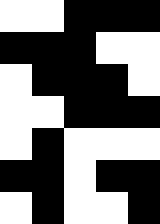[["white", "white", "black", "black", "black"], ["black", "black", "black", "white", "white"], ["white", "black", "black", "black", "white"], ["white", "white", "black", "black", "black"], ["white", "black", "white", "white", "white"], ["black", "black", "white", "black", "black"], ["white", "black", "white", "white", "black"]]